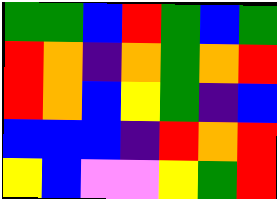[["green", "green", "blue", "red", "green", "blue", "green"], ["red", "orange", "indigo", "orange", "green", "orange", "red"], ["red", "orange", "blue", "yellow", "green", "indigo", "blue"], ["blue", "blue", "blue", "indigo", "red", "orange", "red"], ["yellow", "blue", "violet", "violet", "yellow", "green", "red"]]